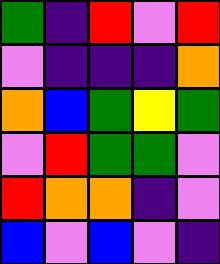[["green", "indigo", "red", "violet", "red"], ["violet", "indigo", "indigo", "indigo", "orange"], ["orange", "blue", "green", "yellow", "green"], ["violet", "red", "green", "green", "violet"], ["red", "orange", "orange", "indigo", "violet"], ["blue", "violet", "blue", "violet", "indigo"]]